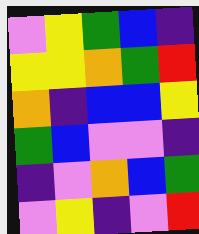[["violet", "yellow", "green", "blue", "indigo"], ["yellow", "yellow", "orange", "green", "red"], ["orange", "indigo", "blue", "blue", "yellow"], ["green", "blue", "violet", "violet", "indigo"], ["indigo", "violet", "orange", "blue", "green"], ["violet", "yellow", "indigo", "violet", "red"]]